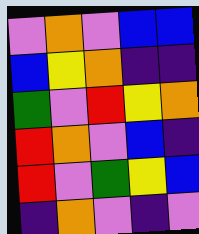[["violet", "orange", "violet", "blue", "blue"], ["blue", "yellow", "orange", "indigo", "indigo"], ["green", "violet", "red", "yellow", "orange"], ["red", "orange", "violet", "blue", "indigo"], ["red", "violet", "green", "yellow", "blue"], ["indigo", "orange", "violet", "indigo", "violet"]]